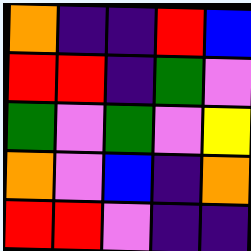[["orange", "indigo", "indigo", "red", "blue"], ["red", "red", "indigo", "green", "violet"], ["green", "violet", "green", "violet", "yellow"], ["orange", "violet", "blue", "indigo", "orange"], ["red", "red", "violet", "indigo", "indigo"]]